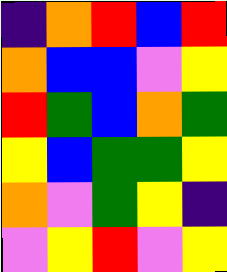[["indigo", "orange", "red", "blue", "red"], ["orange", "blue", "blue", "violet", "yellow"], ["red", "green", "blue", "orange", "green"], ["yellow", "blue", "green", "green", "yellow"], ["orange", "violet", "green", "yellow", "indigo"], ["violet", "yellow", "red", "violet", "yellow"]]